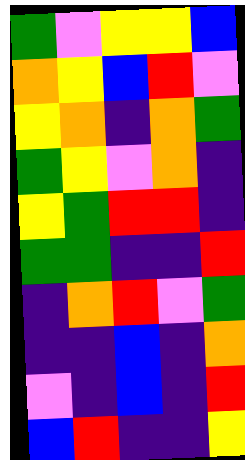[["green", "violet", "yellow", "yellow", "blue"], ["orange", "yellow", "blue", "red", "violet"], ["yellow", "orange", "indigo", "orange", "green"], ["green", "yellow", "violet", "orange", "indigo"], ["yellow", "green", "red", "red", "indigo"], ["green", "green", "indigo", "indigo", "red"], ["indigo", "orange", "red", "violet", "green"], ["indigo", "indigo", "blue", "indigo", "orange"], ["violet", "indigo", "blue", "indigo", "red"], ["blue", "red", "indigo", "indigo", "yellow"]]